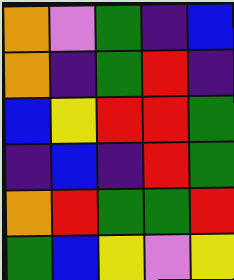[["orange", "violet", "green", "indigo", "blue"], ["orange", "indigo", "green", "red", "indigo"], ["blue", "yellow", "red", "red", "green"], ["indigo", "blue", "indigo", "red", "green"], ["orange", "red", "green", "green", "red"], ["green", "blue", "yellow", "violet", "yellow"]]